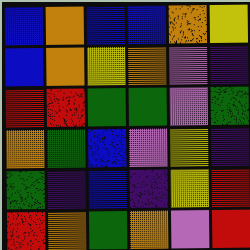[["blue", "orange", "blue", "blue", "orange", "yellow"], ["blue", "orange", "yellow", "orange", "violet", "indigo"], ["red", "red", "green", "green", "violet", "green"], ["orange", "green", "blue", "violet", "yellow", "indigo"], ["green", "indigo", "blue", "indigo", "yellow", "red"], ["red", "orange", "green", "orange", "violet", "red"]]